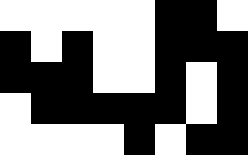[["white", "white", "white", "white", "white", "black", "black", "white"], ["black", "white", "black", "white", "white", "black", "black", "black"], ["black", "black", "black", "white", "white", "black", "white", "black"], ["white", "black", "black", "black", "black", "black", "white", "black"], ["white", "white", "white", "white", "black", "white", "black", "black"]]